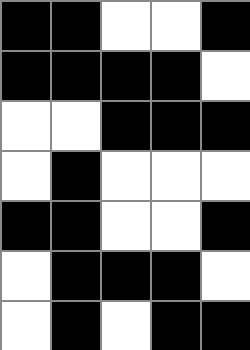[["black", "black", "white", "white", "black"], ["black", "black", "black", "black", "white"], ["white", "white", "black", "black", "black"], ["white", "black", "white", "white", "white"], ["black", "black", "white", "white", "black"], ["white", "black", "black", "black", "white"], ["white", "black", "white", "black", "black"]]